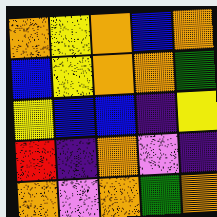[["orange", "yellow", "orange", "blue", "orange"], ["blue", "yellow", "orange", "orange", "green"], ["yellow", "blue", "blue", "indigo", "yellow"], ["red", "indigo", "orange", "violet", "indigo"], ["orange", "violet", "orange", "green", "orange"]]